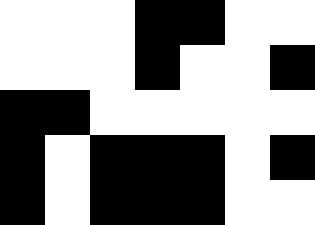[["white", "white", "white", "black", "black", "white", "white"], ["white", "white", "white", "black", "white", "white", "black"], ["black", "black", "white", "white", "white", "white", "white"], ["black", "white", "black", "black", "black", "white", "black"], ["black", "white", "black", "black", "black", "white", "white"]]